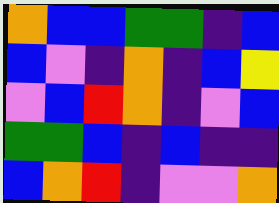[["orange", "blue", "blue", "green", "green", "indigo", "blue"], ["blue", "violet", "indigo", "orange", "indigo", "blue", "yellow"], ["violet", "blue", "red", "orange", "indigo", "violet", "blue"], ["green", "green", "blue", "indigo", "blue", "indigo", "indigo"], ["blue", "orange", "red", "indigo", "violet", "violet", "orange"]]